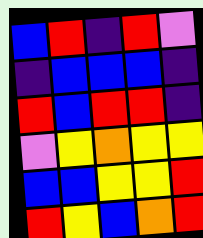[["blue", "red", "indigo", "red", "violet"], ["indigo", "blue", "blue", "blue", "indigo"], ["red", "blue", "red", "red", "indigo"], ["violet", "yellow", "orange", "yellow", "yellow"], ["blue", "blue", "yellow", "yellow", "red"], ["red", "yellow", "blue", "orange", "red"]]